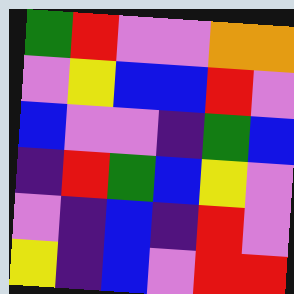[["green", "red", "violet", "violet", "orange", "orange"], ["violet", "yellow", "blue", "blue", "red", "violet"], ["blue", "violet", "violet", "indigo", "green", "blue"], ["indigo", "red", "green", "blue", "yellow", "violet"], ["violet", "indigo", "blue", "indigo", "red", "violet"], ["yellow", "indigo", "blue", "violet", "red", "red"]]